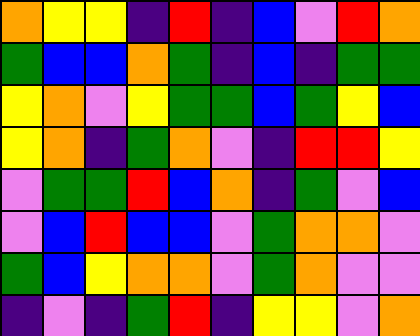[["orange", "yellow", "yellow", "indigo", "red", "indigo", "blue", "violet", "red", "orange"], ["green", "blue", "blue", "orange", "green", "indigo", "blue", "indigo", "green", "green"], ["yellow", "orange", "violet", "yellow", "green", "green", "blue", "green", "yellow", "blue"], ["yellow", "orange", "indigo", "green", "orange", "violet", "indigo", "red", "red", "yellow"], ["violet", "green", "green", "red", "blue", "orange", "indigo", "green", "violet", "blue"], ["violet", "blue", "red", "blue", "blue", "violet", "green", "orange", "orange", "violet"], ["green", "blue", "yellow", "orange", "orange", "violet", "green", "orange", "violet", "violet"], ["indigo", "violet", "indigo", "green", "red", "indigo", "yellow", "yellow", "violet", "orange"]]